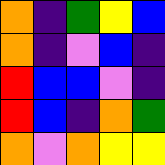[["orange", "indigo", "green", "yellow", "blue"], ["orange", "indigo", "violet", "blue", "indigo"], ["red", "blue", "blue", "violet", "indigo"], ["red", "blue", "indigo", "orange", "green"], ["orange", "violet", "orange", "yellow", "yellow"]]